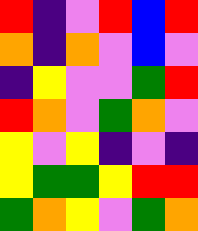[["red", "indigo", "violet", "red", "blue", "red"], ["orange", "indigo", "orange", "violet", "blue", "violet"], ["indigo", "yellow", "violet", "violet", "green", "red"], ["red", "orange", "violet", "green", "orange", "violet"], ["yellow", "violet", "yellow", "indigo", "violet", "indigo"], ["yellow", "green", "green", "yellow", "red", "red"], ["green", "orange", "yellow", "violet", "green", "orange"]]